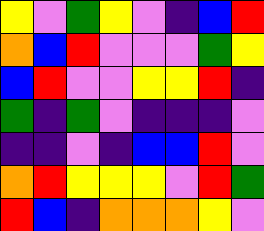[["yellow", "violet", "green", "yellow", "violet", "indigo", "blue", "red"], ["orange", "blue", "red", "violet", "violet", "violet", "green", "yellow"], ["blue", "red", "violet", "violet", "yellow", "yellow", "red", "indigo"], ["green", "indigo", "green", "violet", "indigo", "indigo", "indigo", "violet"], ["indigo", "indigo", "violet", "indigo", "blue", "blue", "red", "violet"], ["orange", "red", "yellow", "yellow", "yellow", "violet", "red", "green"], ["red", "blue", "indigo", "orange", "orange", "orange", "yellow", "violet"]]